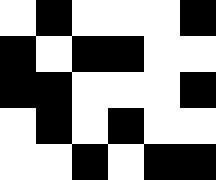[["white", "black", "white", "white", "white", "black"], ["black", "white", "black", "black", "white", "white"], ["black", "black", "white", "white", "white", "black"], ["white", "black", "white", "black", "white", "white"], ["white", "white", "black", "white", "black", "black"]]